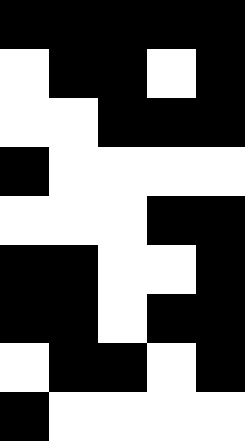[["black", "black", "black", "black", "black"], ["white", "black", "black", "white", "black"], ["white", "white", "black", "black", "black"], ["black", "white", "white", "white", "white"], ["white", "white", "white", "black", "black"], ["black", "black", "white", "white", "black"], ["black", "black", "white", "black", "black"], ["white", "black", "black", "white", "black"], ["black", "white", "white", "white", "white"]]